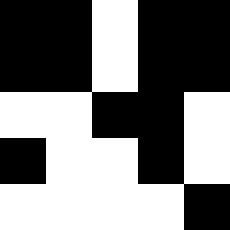[["black", "black", "white", "black", "black"], ["black", "black", "white", "black", "black"], ["white", "white", "black", "black", "white"], ["black", "white", "white", "black", "white"], ["white", "white", "white", "white", "black"]]